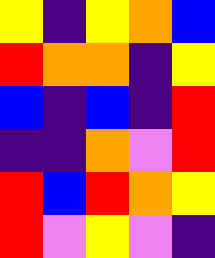[["yellow", "indigo", "yellow", "orange", "blue"], ["red", "orange", "orange", "indigo", "yellow"], ["blue", "indigo", "blue", "indigo", "red"], ["indigo", "indigo", "orange", "violet", "red"], ["red", "blue", "red", "orange", "yellow"], ["red", "violet", "yellow", "violet", "indigo"]]